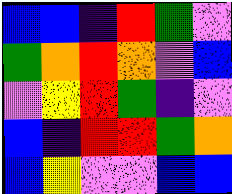[["blue", "blue", "indigo", "red", "green", "violet"], ["green", "orange", "red", "orange", "violet", "blue"], ["violet", "yellow", "red", "green", "indigo", "violet"], ["blue", "indigo", "red", "red", "green", "orange"], ["blue", "yellow", "violet", "violet", "blue", "blue"]]